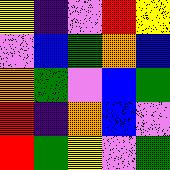[["yellow", "indigo", "violet", "red", "yellow"], ["violet", "blue", "green", "orange", "blue"], ["orange", "green", "violet", "blue", "green"], ["red", "indigo", "orange", "blue", "violet"], ["red", "green", "yellow", "violet", "green"]]